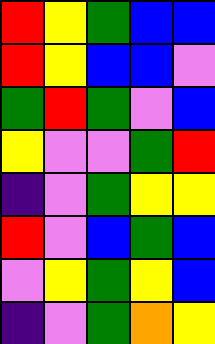[["red", "yellow", "green", "blue", "blue"], ["red", "yellow", "blue", "blue", "violet"], ["green", "red", "green", "violet", "blue"], ["yellow", "violet", "violet", "green", "red"], ["indigo", "violet", "green", "yellow", "yellow"], ["red", "violet", "blue", "green", "blue"], ["violet", "yellow", "green", "yellow", "blue"], ["indigo", "violet", "green", "orange", "yellow"]]